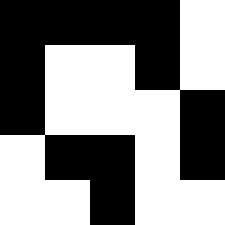[["black", "black", "black", "black", "white"], ["black", "white", "white", "black", "white"], ["black", "white", "white", "white", "black"], ["white", "black", "black", "white", "black"], ["white", "white", "black", "white", "white"]]